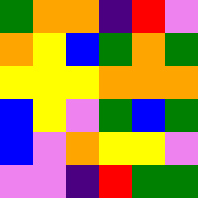[["green", "orange", "orange", "indigo", "red", "violet"], ["orange", "yellow", "blue", "green", "orange", "green"], ["yellow", "yellow", "yellow", "orange", "orange", "orange"], ["blue", "yellow", "violet", "green", "blue", "green"], ["blue", "violet", "orange", "yellow", "yellow", "violet"], ["violet", "violet", "indigo", "red", "green", "green"]]